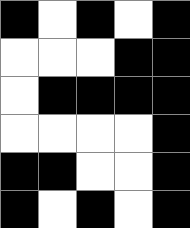[["black", "white", "black", "white", "black"], ["white", "white", "white", "black", "black"], ["white", "black", "black", "black", "black"], ["white", "white", "white", "white", "black"], ["black", "black", "white", "white", "black"], ["black", "white", "black", "white", "black"]]